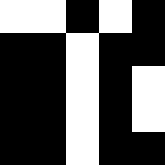[["white", "white", "black", "white", "black"], ["black", "black", "white", "black", "black"], ["black", "black", "white", "black", "white"], ["black", "black", "white", "black", "white"], ["black", "black", "white", "black", "black"]]